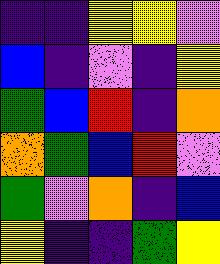[["indigo", "indigo", "yellow", "yellow", "violet"], ["blue", "indigo", "violet", "indigo", "yellow"], ["green", "blue", "red", "indigo", "orange"], ["orange", "green", "blue", "red", "violet"], ["green", "violet", "orange", "indigo", "blue"], ["yellow", "indigo", "indigo", "green", "yellow"]]